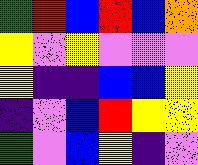[["green", "red", "blue", "red", "blue", "orange"], ["yellow", "violet", "yellow", "violet", "violet", "violet"], ["yellow", "indigo", "indigo", "blue", "blue", "yellow"], ["indigo", "violet", "blue", "red", "yellow", "yellow"], ["green", "violet", "blue", "yellow", "indigo", "violet"]]